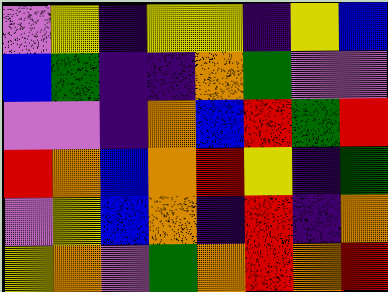[["violet", "yellow", "indigo", "yellow", "yellow", "indigo", "yellow", "blue"], ["blue", "green", "indigo", "indigo", "orange", "green", "violet", "violet"], ["violet", "violet", "indigo", "orange", "blue", "red", "green", "red"], ["red", "orange", "blue", "orange", "red", "yellow", "indigo", "green"], ["violet", "yellow", "blue", "orange", "indigo", "red", "indigo", "orange"], ["yellow", "orange", "violet", "green", "orange", "red", "orange", "red"]]